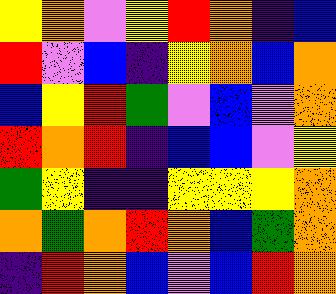[["yellow", "orange", "violet", "yellow", "red", "orange", "indigo", "blue"], ["red", "violet", "blue", "indigo", "yellow", "orange", "blue", "orange"], ["blue", "yellow", "red", "green", "violet", "blue", "violet", "orange"], ["red", "orange", "red", "indigo", "blue", "blue", "violet", "yellow"], ["green", "yellow", "indigo", "indigo", "yellow", "yellow", "yellow", "orange"], ["orange", "green", "orange", "red", "orange", "blue", "green", "orange"], ["indigo", "red", "orange", "blue", "violet", "blue", "red", "orange"]]